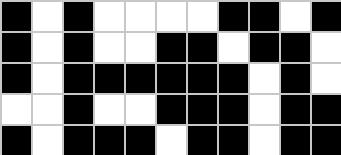[["black", "white", "black", "white", "white", "white", "white", "black", "black", "white", "black"], ["black", "white", "black", "white", "white", "black", "black", "white", "black", "black", "white"], ["black", "white", "black", "black", "black", "black", "black", "black", "white", "black", "white"], ["white", "white", "black", "white", "white", "black", "black", "black", "white", "black", "black"], ["black", "white", "black", "black", "black", "white", "black", "black", "white", "black", "black"]]